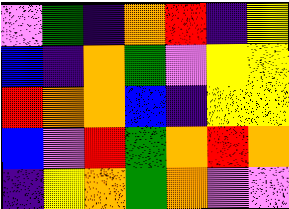[["violet", "green", "indigo", "orange", "red", "indigo", "yellow"], ["blue", "indigo", "orange", "green", "violet", "yellow", "yellow"], ["red", "orange", "orange", "blue", "indigo", "yellow", "yellow"], ["blue", "violet", "red", "green", "orange", "red", "orange"], ["indigo", "yellow", "orange", "green", "orange", "violet", "violet"]]